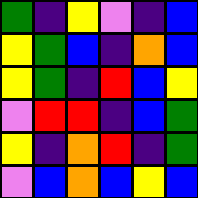[["green", "indigo", "yellow", "violet", "indigo", "blue"], ["yellow", "green", "blue", "indigo", "orange", "blue"], ["yellow", "green", "indigo", "red", "blue", "yellow"], ["violet", "red", "red", "indigo", "blue", "green"], ["yellow", "indigo", "orange", "red", "indigo", "green"], ["violet", "blue", "orange", "blue", "yellow", "blue"]]